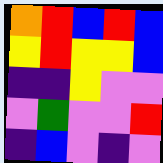[["orange", "red", "blue", "red", "blue"], ["yellow", "red", "yellow", "yellow", "blue"], ["indigo", "indigo", "yellow", "violet", "violet"], ["violet", "green", "violet", "violet", "red"], ["indigo", "blue", "violet", "indigo", "violet"]]